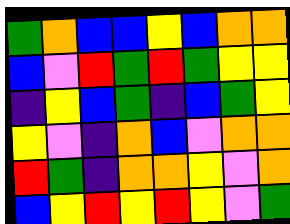[["green", "orange", "blue", "blue", "yellow", "blue", "orange", "orange"], ["blue", "violet", "red", "green", "red", "green", "yellow", "yellow"], ["indigo", "yellow", "blue", "green", "indigo", "blue", "green", "yellow"], ["yellow", "violet", "indigo", "orange", "blue", "violet", "orange", "orange"], ["red", "green", "indigo", "orange", "orange", "yellow", "violet", "orange"], ["blue", "yellow", "red", "yellow", "red", "yellow", "violet", "green"]]